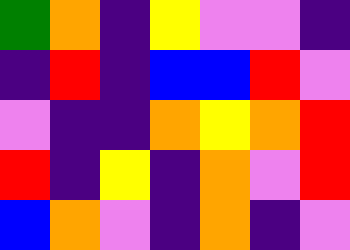[["green", "orange", "indigo", "yellow", "violet", "violet", "indigo"], ["indigo", "red", "indigo", "blue", "blue", "red", "violet"], ["violet", "indigo", "indigo", "orange", "yellow", "orange", "red"], ["red", "indigo", "yellow", "indigo", "orange", "violet", "red"], ["blue", "orange", "violet", "indigo", "orange", "indigo", "violet"]]